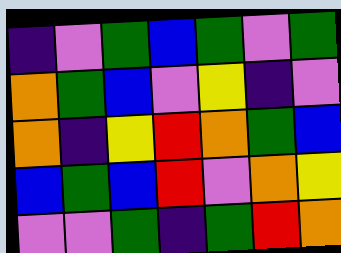[["indigo", "violet", "green", "blue", "green", "violet", "green"], ["orange", "green", "blue", "violet", "yellow", "indigo", "violet"], ["orange", "indigo", "yellow", "red", "orange", "green", "blue"], ["blue", "green", "blue", "red", "violet", "orange", "yellow"], ["violet", "violet", "green", "indigo", "green", "red", "orange"]]